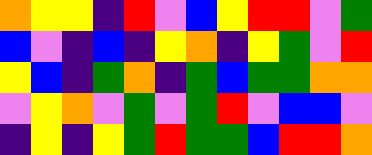[["orange", "yellow", "yellow", "indigo", "red", "violet", "blue", "yellow", "red", "red", "violet", "green"], ["blue", "violet", "indigo", "blue", "indigo", "yellow", "orange", "indigo", "yellow", "green", "violet", "red"], ["yellow", "blue", "indigo", "green", "orange", "indigo", "green", "blue", "green", "green", "orange", "orange"], ["violet", "yellow", "orange", "violet", "green", "violet", "green", "red", "violet", "blue", "blue", "violet"], ["indigo", "yellow", "indigo", "yellow", "green", "red", "green", "green", "blue", "red", "red", "orange"]]